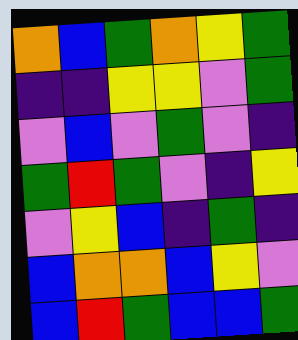[["orange", "blue", "green", "orange", "yellow", "green"], ["indigo", "indigo", "yellow", "yellow", "violet", "green"], ["violet", "blue", "violet", "green", "violet", "indigo"], ["green", "red", "green", "violet", "indigo", "yellow"], ["violet", "yellow", "blue", "indigo", "green", "indigo"], ["blue", "orange", "orange", "blue", "yellow", "violet"], ["blue", "red", "green", "blue", "blue", "green"]]